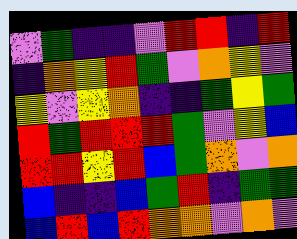[["violet", "green", "indigo", "indigo", "violet", "red", "red", "indigo", "red"], ["indigo", "orange", "yellow", "red", "green", "violet", "orange", "yellow", "violet"], ["yellow", "violet", "yellow", "orange", "indigo", "indigo", "green", "yellow", "green"], ["red", "green", "red", "red", "red", "green", "violet", "yellow", "blue"], ["red", "red", "yellow", "red", "blue", "green", "orange", "violet", "orange"], ["blue", "indigo", "indigo", "blue", "green", "red", "indigo", "green", "green"], ["blue", "red", "blue", "red", "orange", "orange", "violet", "orange", "violet"]]